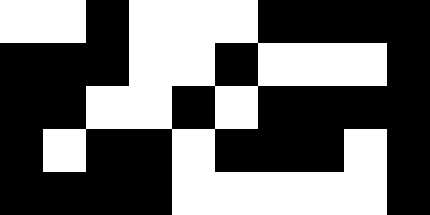[["white", "white", "black", "white", "white", "white", "black", "black", "black", "black"], ["black", "black", "black", "white", "white", "black", "white", "white", "white", "black"], ["black", "black", "white", "white", "black", "white", "black", "black", "black", "black"], ["black", "white", "black", "black", "white", "black", "black", "black", "white", "black"], ["black", "black", "black", "black", "white", "white", "white", "white", "white", "black"]]